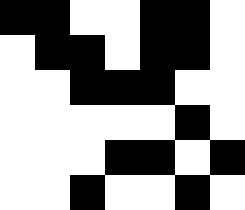[["black", "black", "white", "white", "black", "black", "white"], ["white", "black", "black", "white", "black", "black", "white"], ["white", "white", "black", "black", "black", "white", "white"], ["white", "white", "white", "white", "white", "black", "white"], ["white", "white", "white", "black", "black", "white", "black"], ["white", "white", "black", "white", "white", "black", "white"]]